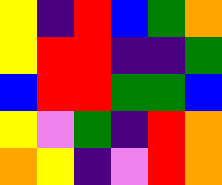[["yellow", "indigo", "red", "blue", "green", "orange"], ["yellow", "red", "red", "indigo", "indigo", "green"], ["blue", "red", "red", "green", "green", "blue"], ["yellow", "violet", "green", "indigo", "red", "orange"], ["orange", "yellow", "indigo", "violet", "red", "orange"]]